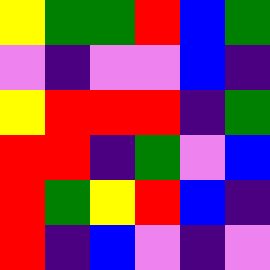[["yellow", "green", "green", "red", "blue", "green"], ["violet", "indigo", "violet", "violet", "blue", "indigo"], ["yellow", "red", "red", "red", "indigo", "green"], ["red", "red", "indigo", "green", "violet", "blue"], ["red", "green", "yellow", "red", "blue", "indigo"], ["red", "indigo", "blue", "violet", "indigo", "violet"]]